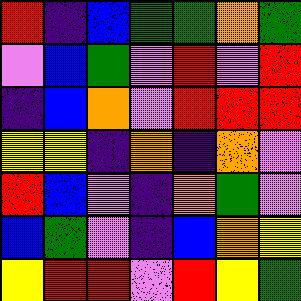[["red", "indigo", "blue", "green", "green", "orange", "green"], ["violet", "blue", "green", "violet", "red", "violet", "red"], ["indigo", "blue", "orange", "violet", "red", "red", "red"], ["yellow", "yellow", "indigo", "orange", "indigo", "orange", "violet"], ["red", "blue", "violet", "indigo", "orange", "green", "violet"], ["blue", "green", "violet", "indigo", "blue", "orange", "yellow"], ["yellow", "red", "red", "violet", "red", "yellow", "green"]]